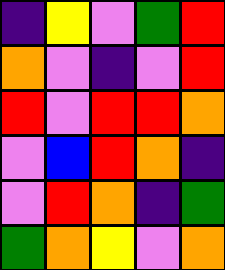[["indigo", "yellow", "violet", "green", "red"], ["orange", "violet", "indigo", "violet", "red"], ["red", "violet", "red", "red", "orange"], ["violet", "blue", "red", "orange", "indigo"], ["violet", "red", "orange", "indigo", "green"], ["green", "orange", "yellow", "violet", "orange"]]